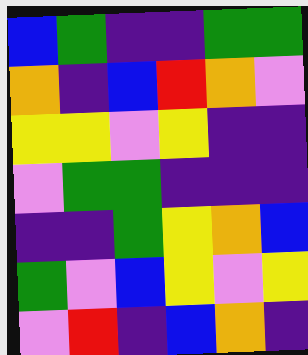[["blue", "green", "indigo", "indigo", "green", "green"], ["orange", "indigo", "blue", "red", "orange", "violet"], ["yellow", "yellow", "violet", "yellow", "indigo", "indigo"], ["violet", "green", "green", "indigo", "indigo", "indigo"], ["indigo", "indigo", "green", "yellow", "orange", "blue"], ["green", "violet", "blue", "yellow", "violet", "yellow"], ["violet", "red", "indigo", "blue", "orange", "indigo"]]